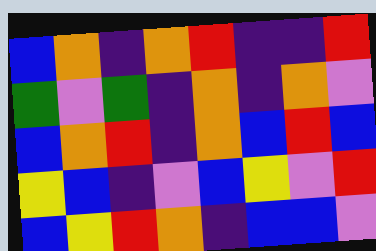[["blue", "orange", "indigo", "orange", "red", "indigo", "indigo", "red"], ["green", "violet", "green", "indigo", "orange", "indigo", "orange", "violet"], ["blue", "orange", "red", "indigo", "orange", "blue", "red", "blue"], ["yellow", "blue", "indigo", "violet", "blue", "yellow", "violet", "red"], ["blue", "yellow", "red", "orange", "indigo", "blue", "blue", "violet"]]